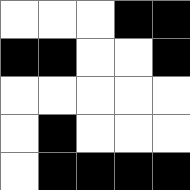[["white", "white", "white", "black", "black"], ["black", "black", "white", "white", "black"], ["white", "white", "white", "white", "white"], ["white", "black", "white", "white", "white"], ["white", "black", "black", "black", "black"]]